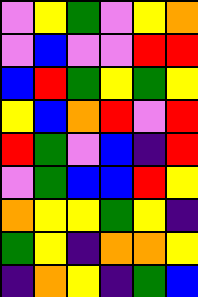[["violet", "yellow", "green", "violet", "yellow", "orange"], ["violet", "blue", "violet", "violet", "red", "red"], ["blue", "red", "green", "yellow", "green", "yellow"], ["yellow", "blue", "orange", "red", "violet", "red"], ["red", "green", "violet", "blue", "indigo", "red"], ["violet", "green", "blue", "blue", "red", "yellow"], ["orange", "yellow", "yellow", "green", "yellow", "indigo"], ["green", "yellow", "indigo", "orange", "orange", "yellow"], ["indigo", "orange", "yellow", "indigo", "green", "blue"]]